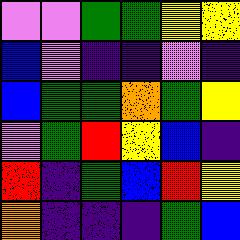[["violet", "violet", "green", "green", "yellow", "yellow"], ["blue", "violet", "indigo", "indigo", "violet", "indigo"], ["blue", "green", "green", "orange", "green", "yellow"], ["violet", "green", "red", "yellow", "blue", "indigo"], ["red", "indigo", "green", "blue", "red", "yellow"], ["orange", "indigo", "indigo", "indigo", "green", "blue"]]